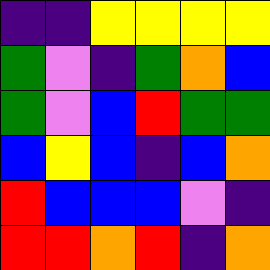[["indigo", "indigo", "yellow", "yellow", "yellow", "yellow"], ["green", "violet", "indigo", "green", "orange", "blue"], ["green", "violet", "blue", "red", "green", "green"], ["blue", "yellow", "blue", "indigo", "blue", "orange"], ["red", "blue", "blue", "blue", "violet", "indigo"], ["red", "red", "orange", "red", "indigo", "orange"]]